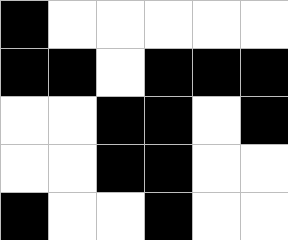[["black", "white", "white", "white", "white", "white"], ["black", "black", "white", "black", "black", "black"], ["white", "white", "black", "black", "white", "black"], ["white", "white", "black", "black", "white", "white"], ["black", "white", "white", "black", "white", "white"]]